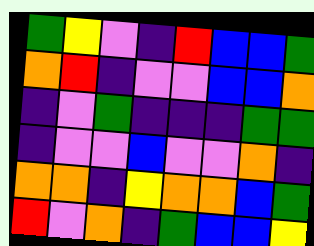[["green", "yellow", "violet", "indigo", "red", "blue", "blue", "green"], ["orange", "red", "indigo", "violet", "violet", "blue", "blue", "orange"], ["indigo", "violet", "green", "indigo", "indigo", "indigo", "green", "green"], ["indigo", "violet", "violet", "blue", "violet", "violet", "orange", "indigo"], ["orange", "orange", "indigo", "yellow", "orange", "orange", "blue", "green"], ["red", "violet", "orange", "indigo", "green", "blue", "blue", "yellow"]]